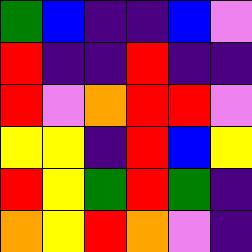[["green", "blue", "indigo", "indigo", "blue", "violet"], ["red", "indigo", "indigo", "red", "indigo", "indigo"], ["red", "violet", "orange", "red", "red", "violet"], ["yellow", "yellow", "indigo", "red", "blue", "yellow"], ["red", "yellow", "green", "red", "green", "indigo"], ["orange", "yellow", "red", "orange", "violet", "indigo"]]